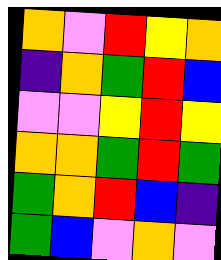[["orange", "violet", "red", "yellow", "orange"], ["indigo", "orange", "green", "red", "blue"], ["violet", "violet", "yellow", "red", "yellow"], ["orange", "orange", "green", "red", "green"], ["green", "orange", "red", "blue", "indigo"], ["green", "blue", "violet", "orange", "violet"]]